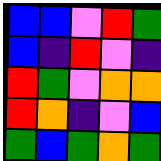[["blue", "blue", "violet", "red", "green"], ["blue", "indigo", "red", "violet", "indigo"], ["red", "green", "violet", "orange", "orange"], ["red", "orange", "indigo", "violet", "blue"], ["green", "blue", "green", "orange", "green"]]